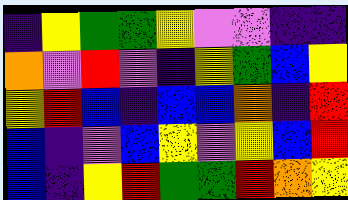[["indigo", "yellow", "green", "green", "yellow", "violet", "violet", "indigo", "indigo"], ["orange", "violet", "red", "violet", "indigo", "yellow", "green", "blue", "yellow"], ["yellow", "red", "blue", "indigo", "blue", "blue", "orange", "indigo", "red"], ["blue", "indigo", "violet", "blue", "yellow", "violet", "yellow", "blue", "red"], ["blue", "indigo", "yellow", "red", "green", "green", "red", "orange", "yellow"]]